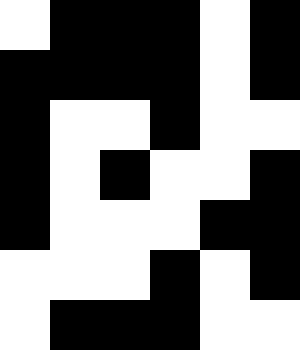[["white", "black", "black", "black", "white", "black"], ["black", "black", "black", "black", "white", "black"], ["black", "white", "white", "black", "white", "white"], ["black", "white", "black", "white", "white", "black"], ["black", "white", "white", "white", "black", "black"], ["white", "white", "white", "black", "white", "black"], ["white", "black", "black", "black", "white", "white"]]